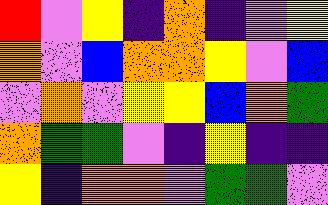[["red", "violet", "yellow", "indigo", "orange", "indigo", "violet", "yellow"], ["orange", "violet", "blue", "orange", "orange", "yellow", "violet", "blue"], ["violet", "orange", "violet", "yellow", "yellow", "blue", "orange", "green"], ["orange", "green", "green", "violet", "indigo", "yellow", "indigo", "indigo"], ["yellow", "indigo", "orange", "orange", "violet", "green", "green", "violet"]]